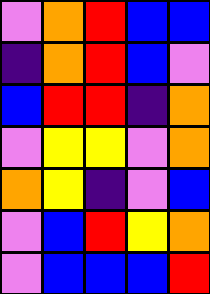[["violet", "orange", "red", "blue", "blue"], ["indigo", "orange", "red", "blue", "violet"], ["blue", "red", "red", "indigo", "orange"], ["violet", "yellow", "yellow", "violet", "orange"], ["orange", "yellow", "indigo", "violet", "blue"], ["violet", "blue", "red", "yellow", "orange"], ["violet", "blue", "blue", "blue", "red"]]